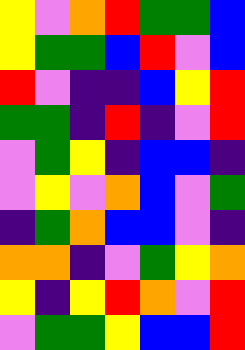[["yellow", "violet", "orange", "red", "green", "green", "blue"], ["yellow", "green", "green", "blue", "red", "violet", "blue"], ["red", "violet", "indigo", "indigo", "blue", "yellow", "red"], ["green", "green", "indigo", "red", "indigo", "violet", "red"], ["violet", "green", "yellow", "indigo", "blue", "blue", "indigo"], ["violet", "yellow", "violet", "orange", "blue", "violet", "green"], ["indigo", "green", "orange", "blue", "blue", "violet", "indigo"], ["orange", "orange", "indigo", "violet", "green", "yellow", "orange"], ["yellow", "indigo", "yellow", "red", "orange", "violet", "red"], ["violet", "green", "green", "yellow", "blue", "blue", "red"]]